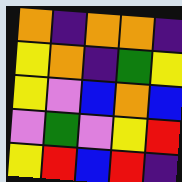[["orange", "indigo", "orange", "orange", "indigo"], ["yellow", "orange", "indigo", "green", "yellow"], ["yellow", "violet", "blue", "orange", "blue"], ["violet", "green", "violet", "yellow", "red"], ["yellow", "red", "blue", "red", "indigo"]]